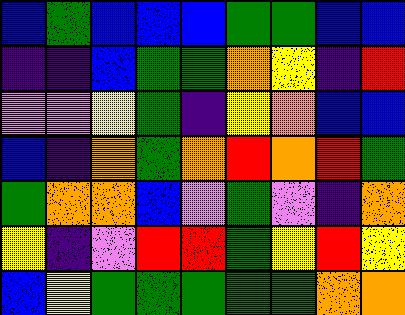[["blue", "green", "blue", "blue", "blue", "green", "green", "blue", "blue"], ["indigo", "indigo", "blue", "green", "green", "orange", "yellow", "indigo", "red"], ["violet", "violet", "yellow", "green", "indigo", "yellow", "orange", "blue", "blue"], ["blue", "indigo", "orange", "green", "orange", "red", "orange", "red", "green"], ["green", "orange", "orange", "blue", "violet", "green", "violet", "indigo", "orange"], ["yellow", "indigo", "violet", "red", "red", "green", "yellow", "red", "yellow"], ["blue", "yellow", "green", "green", "green", "green", "green", "orange", "orange"]]